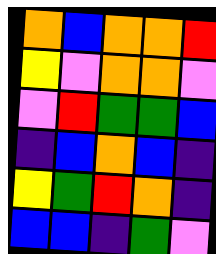[["orange", "blue", "orange", "orange", "red"], ["yellow", "violet", "orange", "orange", "violet"], ["violet", "red", "green", "green", "blue"], ["indigo", "blue", "orange", "blue", "indigo"], ["yellow", "green", "red", "orange", "indigo"], ["blue", "blue", "indigo", "green", "violet"]]